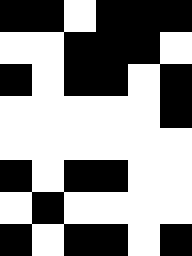[["black", "black", "white", "black", "black", "black"], ["white", "white", "black", "black", "black", "white"], ["black", "white", "black", "black", "white", "black"], ["white", "white", "white", "white", "white", "black"], ["white", "white", "white", "white", "white", "white"], ["black", "white", "black", "black", "white", "white"], ["white", "black", "white", "white", "white", "white"], ["black", "white", "black", "black", "white", "black"]]